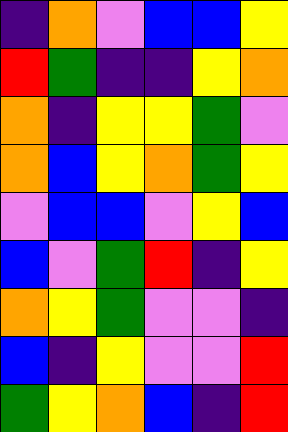[["indigo", "orange", "violet", "blue", "blue", "yellow"], ["red", "green", "indigo", "indigo", "yellow", "orange"], ["orange", "indigo", "yellow", "yellow", "green", "violet"], ["orange", "blue", "yellow", "orange", "green", "yellow"], ["violet", "blue", "blue", "violet", "yellow", "blue"], ["blue", "violet", "green", "red", "indigo", "yellow"], ["orange", "yellow", "green", "violet", "violet", "indigo"], ["blue", "indigo", "yellow", "violet", "violet", "red"], ["green", "yellow", "orange", "blue", "indigo", "red"]]